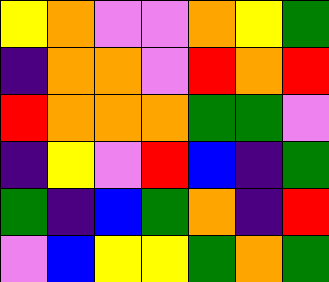[["yellow", "orange", "violet", "violet", "orange", "yellow", "green"], ["indigo", "orange", "orange", "violet", "red", "orange", "red"], ["red", "orange", "orange", "orange", "green", "green", "violet"], ["indigo", "yellow", "violet", "red", "blue", "indigo", "green"], ["green", "indigo", "blue", "green", "orange", "indigo", "red"], ["violet", "blue", "yellow", "yellow", "green", "orange", "green"]]